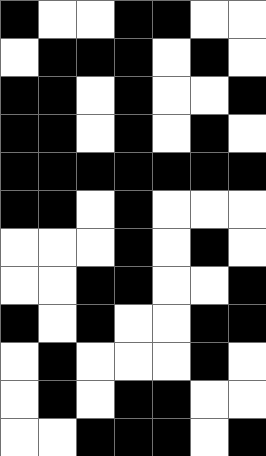[["black", "white", "white", "black", "black", "white", "white"], ["white", "black", "black", "black", "white", "black", "white"], ["black", "black", "white", "black", "white", "white", "black"], ["black", "black", "white", "black", "white", "black", "white"], ["black", "black", "black", "black", "black", "black", "black"], ["black", "black", "white", "black", "white", "white", "white"], ["white", "white", "white", "black", "white", "black", "white"], ["white", "white", "black", "black", "white", "white", "black"], ["black", "white", "black", "white", "white", "black", "black"], ["white", "black", "white", "white", "white", "black", "white"], ["white", "black", "white", "black", "black", "white", "white"], ["white", "white", "black", "black", "black", "white", "black"]]